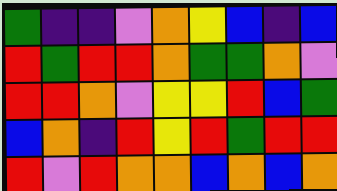[["green", "indigo", "indigo", "violet", "orange", "yellow", "blue", "indigo", "blue"], ["red", "green", "red", "red", "orange", "green", "green", "orange", "violet"], ["red", "red", "orange", "violet", "yellow", "yellow", "red", "blue", "green"], ["blue", "orange", "indigo", "red", "yellow", "red", "green", "red", "red"], ["red", "violet", "red", "orange", "orange", "blue", "orange", "blue", "orange"]]